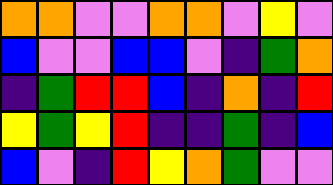[["orange", "orange", "violet", "violet", "orange", "orange", "violet", "yellow", "violet"], ["blue", "violet", "violet", "blue", "blue", "violet", "indigo", "green", "orange"], ["indigo", "green", "red", "red", "blue", "indigo", "orange", "indigo", "red"], ["yellow", "green", "yellow", "red", "indigo", "indigo", "green", "indigo", "blue"], ["blue", "violet", "indigo", "red", "yellow", "orange", "green", "violet", "violet"]]